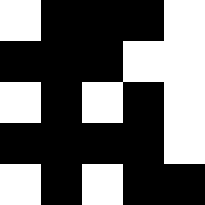[["white", "black", "black", "black", "white"], ["black", "black", "black", "white", "white"], ["white", "black", "white", "black", "white"], ["black", "black", "black", "black", "white"], ["white", "black", "white", "black", "black"]]